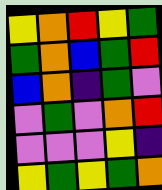[["yellow", "orange", "red", "yellow", "green"], ["green", "orange", "blue", "green", "red"], ["blue", "orange", "indigo", "green", "violet"], ["violet", "green", "violet", "orange", "red"], ["violet", "violet", "violet", "yellow", "indigo"], ["yellow", "green", "yellow", "green", "orange"]]